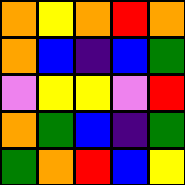[["orange", "yellow", "orange", "red", "orange"], ["orange", "blue", "indigo", "blue", "green"], ["violet", "yellow", "yellow", "violet", "red"], ["orange", "green", "blue", "indigo", "green"], ["green", "orange", "red", "blue", "yellow"]]